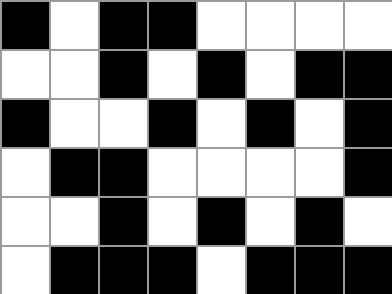[["black", "white", "black", "black", "white", "white", "white", "white"], ["white", "white", "black", "white", "black", "white", "black", "black"], ["black", "white", "white", "black", "white", "black", "white", "black"], ["white", "black", "black", "white", "white", "white", "white", "black"], ["white", "white", "black", "white", "black", "white", "black", "white"], ["white", "black", "black", "black", "white", "black", "black", "black"]]